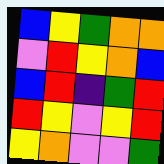[["blue", "yellow", "green", "orange", "orange"], ["violet", "red", "yellow", "orange", "blue"], ["blue", "red", "indigo", "green", "red"], ["red", "yellow", "violet", "yellow", "red"], ["yellow", "orange", "violet", "violet", "green"]]